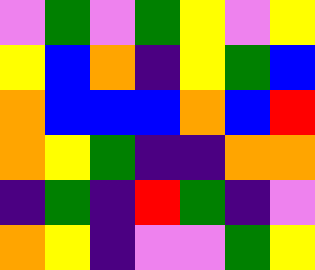[["violet", "green", "violet", "green", "yellow", "violet", "yellow"], ["yellow", "blue", "orange", "indigo", "yellow", "green", "blue"], ["orange", "blue", "blue", "blue", "orange", "blue", "red"], ["orange", "yellow", "green", "indigo", "indigo", "orange", "orange"], ["indigo", "green", "indigo", "red", "green", "indigo", "violet"], ["orange", "yellow", "indigo", "violet", "violet", "green", "yellow"]]